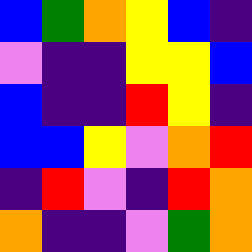[["blue", "green", "orange", "yellow", "blue", "indigo"], ["violet", "indigo", "indigo", "yellow", "yellow", "blue"], ["blue", "indigo", "indigo", "red", "yellow", "indigo"], ["blue", "blue", "yellow", "violet", "orange", "red"], ["indigo", "red", "violet", "indigo", "red", "orange"], ["orange", "indigo", "indigo", "violet", "green", "orange"]]